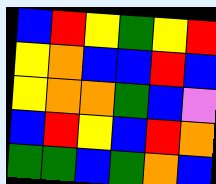[["blue", "red", "yellow", "green", "yellow", "red"], ["yellow", "orange", "blue", "blue", "red", "blue"], ["yellow", "orange", "orange", "green", "blue", "violet"], ["blue", "red", "yellow", "blue", "red", "orange"], ["green", "green", "blue", "green", "orange", "blue"]]